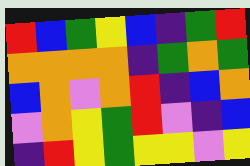[["red", "blue", "green", "yellow", "blue", "indigo", "green", "red"], ["orange", "orange", "orange", "orange", "indigo", "green", "orange", "green"], ["blue", "orange", "violet", "orange", "red", "indigo", "blue", "orange"], ["violet", "orange", "yellow", "green", "red", "violet", "indigo", "blue"], ["indigo", "red", "yellow", "green", "yellow", "yellow", "violet", "yellow"]]